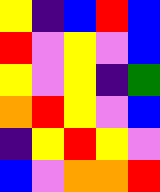[["yellow", "indigo", "blue", "red", "blue"], ["red", "violet", "yellow", "violet", "blue"], ["yellow", "violet", "yellow", "indigo", "green"], ["orange", "red", "yellow", "violet", "blue"], ["indigo", "yellow", "red", "yellow", "violet"], ["blue", "violet", "orange", "orange", "red"]]